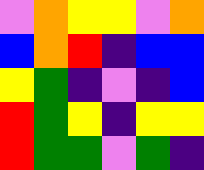[["violet", "orange", "yellow", "yellow", "violet", "orange"], ["blue", "orange", "red", "indigo", "blue", "blue"], ["yellow", "green", "indigo", "violet", "indigo", "blue"], ["red", "green", "yellow", "indigo", "yellow", "yellow"], ["red", "green", "green", "violet", "green", "indigo"]]